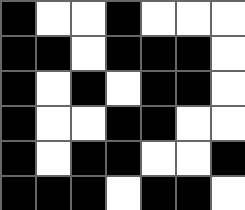[["black", "white", "white", "black", "white", "white", "white"], ["black", "black", "white", "black", "black", "black", "white"], ["black", "white", "black", "white", "black", "black", "white"], ["black", "white", "white", "black", "black", "white", "white"], ["black", "white", "black", "black", "white", "white", "black"], ["black", "black", "black", "white", "black", "black", "white"]]